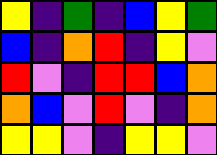[["yellow", "indigo", "green", "indigo", "blue", "yellow", "green"], ["blue", "indigo", "orange", "red", "indigo", "yellow", "violet"], ["red", "violet", "indigo", "red", "red", "blue", "orange"], ["orange", "blue", "violet", "red", "violet", "indigo", "orange"], ["yellow", "yellow", "violet", "indigo", "yellow", "yellow", "violet"]]